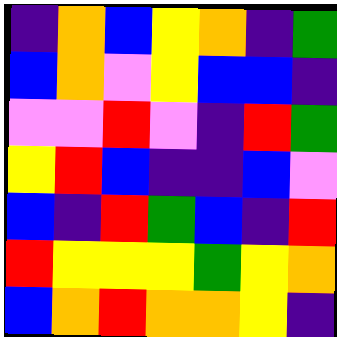[["indigo", "orange", "blue", "yellow", "orange", "indigo", "green"], ["blue", "orange", "violet", "yellow", "blue", "blue", "indigo"], ["violet", "violet", "red", "violet", "indigo", "red", "green"], ["yellow", "red", "blue", "indigo", "indigo", "blue", "violet"], ["blue", "indigo", "red", "green", "blue", "indigo", "red"], ["red", "yellow", "yellow", "yellow", "green", "yellow", "orange"], ["blue", "orange", "red", "orange", "orange", "yellow", "indigo"]]